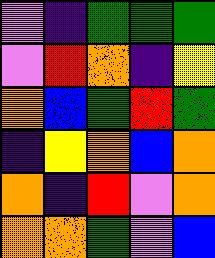[["violet", "indigo", "green", "green", "green"], ["violet", "red", "orange", "indigo", "yellow"], ["orange", "blue", "green", "red", "green"], ["indigo", "yellow", "orange", "blue", "orange"], ["orange", "indigo", "red", "violet", "orange"], ["orange", "orange", "green", "violet", "blue"]]